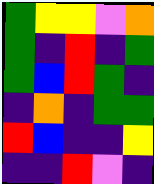[["green", "yellow", "yellow", "violet", "orange"], ["green", "indigo", "red", "indigo", "green"], ["green", "blue", "red", "green", "indigo"], ["indigo", "orange", "indigo", "green", "green"], ["red", "blue", "indigo", "indigo", "yellow"], ["indigo", "indigo", "red", "violet", "indigo"]]